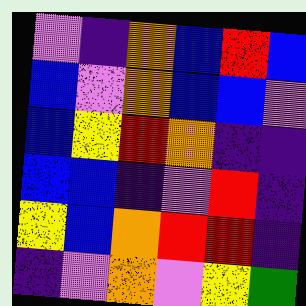[["violet", "indigo", "orange", "blue", "red", "blue"], ["blue", "violet", "orange", "blue", "blue", "violet"], ["blue", "yellow", "red", "orange", "indigo", "indigo"], ["blue", "blue", "indigo", "violet", "red", "indigo"], ["yellow", "blue", "orange", "red", "red", "indigo"], ["indigo", "violet", "orange", "violet", "yellow", "green"]]